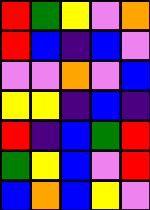[["red", "green", "yellow", "violet", "orange"], ["red", "blue", "indigo", "blue", "violet"], ["violet", "violet", "orange", "violet", "blue"], ["yellow", "yellow", "indigo", "blue", "indigo"], ["red", "indigo", "blue", "green", "red"], ["green", "yellow", "blue", "violet", "red"], ["blue", "orange", "blue", "yellow", "violet"]]